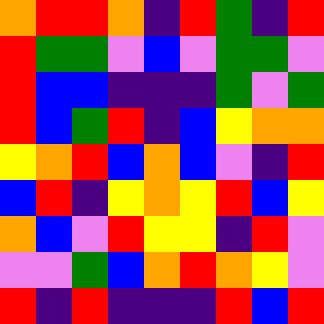[["orange", "red", "red", "orange", "indigo", "red", "green", "indigo", "red"], ["red", "green", "green", "violet", "blue", "violet", "green", "green", "violet"], ["red", "blue", "blue", "indigo", "indigo", "indigo", "green", "violet", "green"], ["red", "blue", "green", "red", "indigo", "blue", "yellow", "orange", "orange"], ["yellow", "orange", "red", "blue", "orange", "blue", "violet", "indigo", "red"], ["blue", "red", "indigo", "yellow", "orange", "yellow", "red", "blue", "yellow"], ["orange", "blue", "violet", "red", "yellow", "yellow", "indigo", "red", "violet"], ["violet", "violet", "green", "blue", "orange", "red", "orange", "yellow", "violet"], ["red", "indigo", "red", "indigo", "indigo", "indigo", "red", "blue", "red"]]